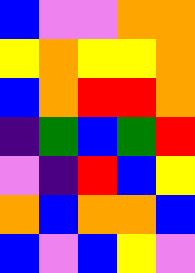[["blue", "violet", "violet", "orange", "orange"], ["yellow", "orange", "yellow", "yellow", "orange"], ["blue", "orange", "red", "red", "orange"], ["indigo", "green", "blue", "green", "red"], ["violet", "indigo", "red", "blue", "yellow"], ["orange", "blue", "orange", "orange", "blue"], ["blue", "violet", "blue", "yellow", "violet"]]